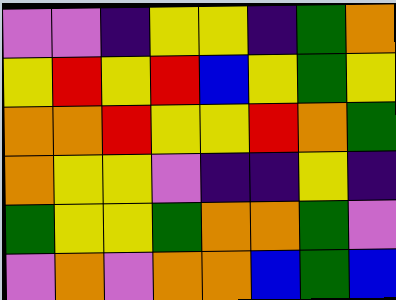[["violet", "violet", "indigo", "yellow", "yellow", "indigo", "green", "orange"], ["yellow", "red", "yellow", "red", "blue", "yellow", "green", "yellow"], ["orange", "orange", "red", "yellow", "yellow", "red", "orange", "green"], ["orange", "yellow", "yellow", "violet", "indigo", "indigo", "yellow", "indigo"], ["green", "yellow", "yellow", "green", "orange", "orange", "green", "violet"], ["violet", "orange", "violet", "orange", "orange", "blue", "green", "blue"]]